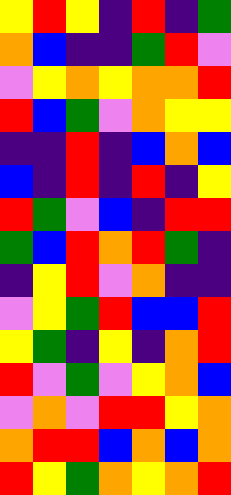[["yellow", "red", "yellow", "indigo", "red", "indigo", "green"], ["orange", "blue", "indigo", "indigo", "green", "red", "violet"], ["violet", "yellow", "orange", "yellow", "orange", "orange", "red"], ["red", "blue", "green", "violet", "orange", "yellow", "yellow"], ["indigo", "indigo", "red", "indigo", "blue", "orange", "blue"], ["blue", "indigo", "red", "indigo", "red", "indigo", "yellow"], ["red", "green", "violet", "blue", "indigo", "red", "red"], ["green", "blue", "red", "orange", "red", "green", "indigo"], ["indigo", "yellow", "red", "violet", "orange", "indigo", "indigo"], ["violet", "yellow", "green", "red", "blue", "blue", "red"], ["yellow", "green", "indigo", "yellow", "indigo", "orange", "red"], ["red", "violet", "green", "violet", "yellow", "orange", "blue"], ["violet", "orange", "violet", "red", "red", "yellow", "orange"], ["orange", "red", "red", "blue", "orange", "blue", "orange"], ["red", "yellow", "green", "orange", "yellow", "orange", "red"]]